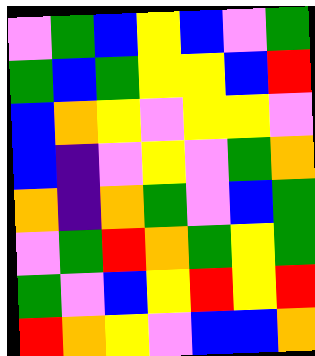[["violet", "green", "blue", "yellow", "blue", "violet", "green"], ["green", "blue", "green", "yellow", "yellow", "blue", "red"], ["blue", "orange", "yellow", "violet", "yellow", "yellow", "violet"], ["blue", "indigo", "violet", "yellow", "violet", "green", "orange"], ["orange", "indigo", "orange", "green", "violet", "blue", "green"], ["violet", "green", "red", "orange", "green", "yellow", "green"], ["green", "violet", "blue", "yellow", "red", "yellow", "red"], ["red", "orange", "yellow", "violet", "blue", "blue", "orange"]]